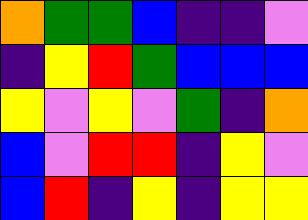[["orange", "green", "green", "blue", "indigo", "indigo", "violet"], ["indigo", "yellow", "red", "green", "blue", "blue", "blue"], ["yellow", "violet", "yellow", "violet", "green", "indigo", "orange"], ["blue", "violet", "red", "red", "indigo", "yellow", "violet"], ["blue", "red", "indigo", "yellow", "indigo", "yellow", "yellow"]]